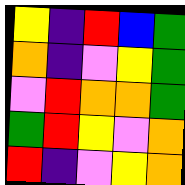[["yellow", "indigo", "red", "blue", "green"], ["orange", "indigo", "violet", "yellow", "green"], ["violet", "red", "orange", "orange", "green"], ["green", "red", "yellow", "violet", "orange"], ["red", "indigo", "violet", "yellow", "orange"]]